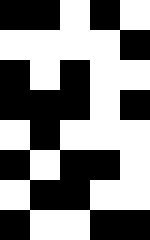[["black", "black", "white", "black", "white"], ["white", "white", "white", "white", "black"], ["black", "white", "black", "white", "white"], ["black", "black", "black", "white", "black"], ["white", "black", "white", "white", "white"], ["black", "white", "black", "black", "white"], ["white", "black", "black", "white", "white"], ["black", "white", "white", "black", "black"]]